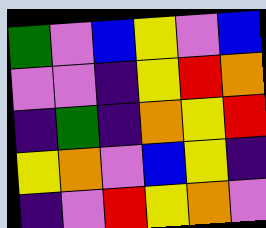[["green", "violet", "blue", "yellow", "violet", "blue"], ["violet", "violet", "indigo", "yellow", "red", "orange"], ["indigo", "green", "indigo", "orange", "yellow", "red"], ["yellow", "orange", "violet", "blue", "yellow", "indigo"], ["indigo", "violet", "red", "yellow", "orange", "violet"]]